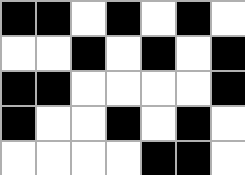[["black", "black", "white", "black", "white", "black", "white"], ["white", "white", "black", "white", "black", "white", "black"], ["black", "black", "white", "white", "white", "white", "black"], ["black", "white", "white", "black", "white", "black", "white"], ["white", "white", "white", "white", "black", "black", "white"]]